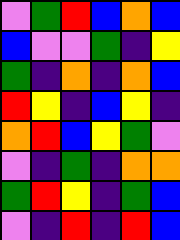[["violet", "green", "red", "blue", "orange", "blue"], ["blue", "violet", "violet", "green", "indigo", "yellow"], ["green", "indigo", "orange", "indigo", "orange", "blue"], ["red", "yellow", "indigo", "blue", "yellow", "indigo"], ["orange", "red", "blue", "yellow", "green", "violet"], ["violet", "indigo", "green", "indigo", "orange", "orange"], ["green", "red", "yellow", "indigo", "green", "blue"], ["violet", "indigo", "red", "indigo", "red", "blue"]]